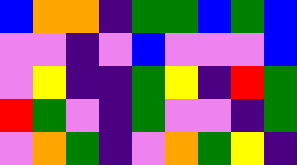[["blue", "orange", "orange", "indigo", "green", "green", "blue", "green", "blue"], ["violet", "violet", "indigo", "violet", "blue", "violet", "violet", "violet", "blue"], ["violet", "yellow", "indigo", "indigo", "green", "yellow", "indigo", "red", "green"], ["red", "green", "violet", "indigo", "green", "violet", "violet", "indigo", "green"], ["violet", "orange", "green", "indigo", "violet", "orange", "green", "yellow", "indigo"]]